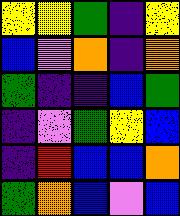[["yellow", "yellow", "green", "indigo", "yellow"], ["blue", "violet", "orange", "indigo", "orange"], ["green", "indigo", "indigo", "blue", "green"], ["indigo", "violet", "green", "yellow", "blue"], ["indigo", "red", "blue", "blue", "orange"], ["green", "orange", "blue", "violet", "blue"]]